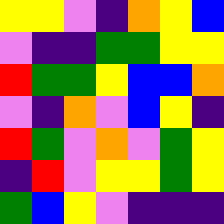[["yellow", "yellow", "violet", "indigo", "orange", "yellow", "blue"], ["violet", "indigo", "indigo", "green", "green", "yellow", "yellow"], ["red", "green", "green", "yellow", "blue", "blue", "orange"], ["violet", "indigo", "orange", "violet", "blue", "yellow", "indigo"], ["red", "green", "violet", "orange", "violet", "green", "yellow"], ["indigo", "red", "violet", "yellow", "yellow", "green", "yellow"], ["green", "blue", "yellow", "violet", "indigo", "indigo", "indigo"]]